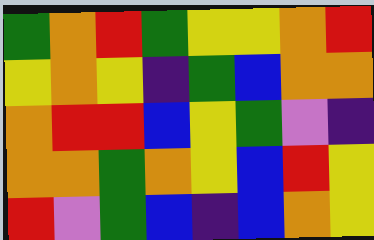[["green", "orange", "red", "green", "yellow", "yellow", "orange", "red"], ["yellow", "orange", "yellow", "indigo", "green", "blue", "orange", "orange"], ["orange", "red", "red", "blue", "yellow", "green", "violet", "indigo"], ["orange", "orange", "green", "orange", "yellow", "blue", "red", "yellow"], ["red", "violet", "green", "blue", "indigo", "blue", "orange", "yellow"]]